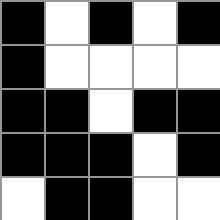[["black", "white", "black", "white", "black"], ["black", "white", "white", "white", "white"], ["black", "black", "white", "black", "black"], ["black", "black", "black", "white", "black"], ["white", "black", "black", "white", "white"]]